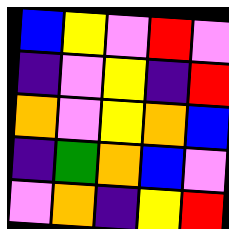[["blue", "yellow", "violet", "red", "violet"], ["indigo", "violet", "yellow", "indigo", "red"], ["orange", "violet", "yellow", "orange", "blue"], ["indigo", "green", "orange", "blue", "violet"], ["violet", "orange", "indigo", "yellow", "red"]]